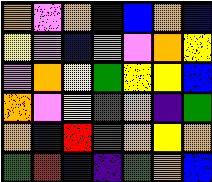[["orange", "violet", "orange", "blue", "blue", "orange", "blue"], ["yellow", "violet", "blue", "violet", "violet", "orange", "yellow"], ["violet", "orange", "yellow", "green", "yellow", "yellow", "blue"], ["orange", "violet", "yellow", "red", "orange", "indigo", "green"], ["orange", "indigo", "red", "green", "orange", "yellow", "orange"], ["green", "red", "blue", "indigo", "green", "orange", "blue"]]